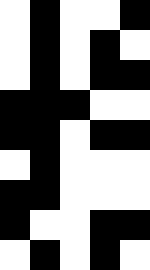[["white", "black", "white", "white", "black"], ["white", "black", "white", "black", "white"], ["white", "black", "white", "black", "black"], ["black", "black", "black", "white", "white"], ["black", "black", "white", "black", "black"], ["white", "black", "white", "white", "white"], ["black", "black", "white", "white", "white"], ["black", "white", "white", "black", "black"], ["white", "black", "white", "black", "white"]]